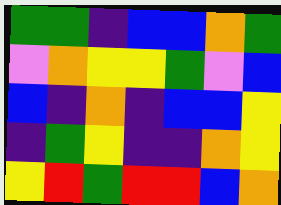[["green", "green", "indigo", "blue", "blue", "orange", "green"], ["violet", "orange", "yellow", "yellow", "green", "violet", "blue"], ["blue", "indigo", "orange", "indigo", "blue", "blue", "yellow"], ["indigo", "green", "yellow", "indigo", "indigo", "orange", "yellow"], ["yellow", "red", "green", "red", "red", "blue", "orange"]]